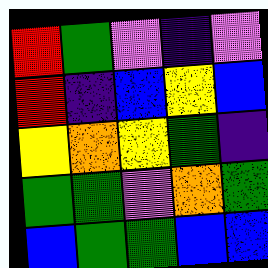[["red", "green", "violet", "indigo", "violet"], ["red", "indigo", "blue", "yellow", "blue"], ["yellow", "orange", "yellow", "green", "indigo"], ["green", "green", "violet", "orange", "green"], ["blue", "green", "green", "blue", "blue"]]